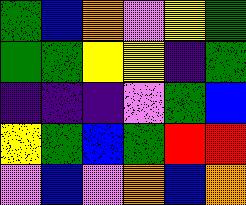[["green", "blue", "orange", "violet", "yellow", "green"], ["green", "green", "yellow", "yellow", "indigo", "green"], ["indigo", "indigo", "indigo", "violet", "green", "blue"], ["yellow", "green", "blue", "green", "red", "red"], ["violet", "blue", "violet", "orange", "blue", "orange"]]